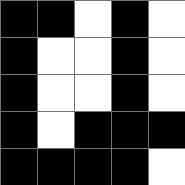[["black", "black", "white", "black", "white"], ["black", "white", "white", "black", "white"], ["black", "white", "white", "black", "white"], ["black", "white", "black", "black", "black"], ["black", "black", "black", "black", "white"]]